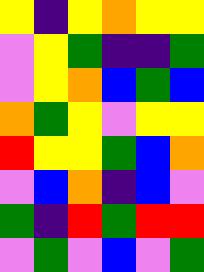[["yellow", "indigo", "yellow", "orange", "yellow", "yellow"], ["violet", "yellow", "green", "indigo", "indigo", "green"], ["violet", "yellow", "orange", "blue", "green", "blue"], ["orange", "green", "yellow", "violet", "yellow", "yellow"], ["red", "yellow", "yellow", "green", "blue", "orange"], ["violet", "blue", "orange", "indigo", "blue", "violet"], ["green", "indigo", "red", "green", "red", "red"], ["violet", "green", "violet", "blue", "violet", "green"]]